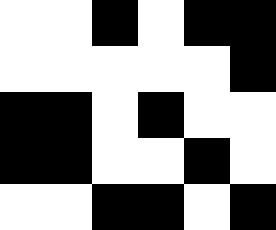[["white", "white", "black", "white", "black", "black"], ["white", "white", "white", "white", "white", "black"], ["black", "black", "white", "black", "white", "white"], ["black", "black", "white", "white", "black", "white"], ["white", "white", "black", "black", "white", "black"]]